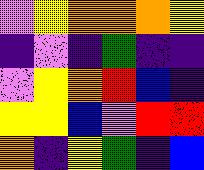[["violet", "yellow", "orange", "orange", "orange", "yellow"], ["indigo", "violet", "indigo", "green", "indigo", "indigo"], ["violet", "yellow", "orange", "red", "blue", "indigo"], ["yellow", "yellow", "blue", "violet", "red", "red"], ["orange", "indigo", "yellow", "green", "indigo", "blue"]]